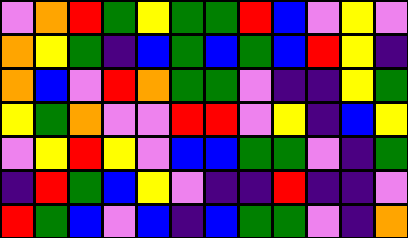[["violet", "orange", "red", "green", "yellow", "green", "green", "red", "blue", "violet", "yellow", "violet"], ["orange", "yellow", "green", "indigo", "blue", "green", "blue", "green", "blue", "red", "yellow", "indigo"], ["orange", "blue", "violet", "red", "orange", "green", "green", "violet", "indigo", "indigo", "yellow", "green"], ["yellow", "green", "orange", "violet", "violet", "red", "red", "violet", "yellow", "indigo", "blue", "yellow"], ["violet", "yellow", "red", "yellow", "violet", "blue", "blue", "green", "green", "violet", "indigo", "green"], ["indigo", "red", "green", "blue", "yellow", "violet", "indigo", "indigo", "red", "indigo", "indigo", "violet"], ["red", "green", "blue", "violet", "blue", "indigo", "blue", "green", "green", "violet", "indigo", "orange"]]